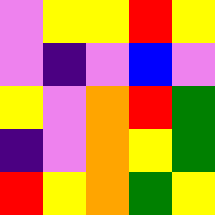[["violet", "yellow", "yellow", "red", "yellow"], ["violet", "indigo", "violet", "blue", "violet"], ["yellow", "violet", "orange", "red", "green"], ["indigo", "violet", "orange", "yellow", "green"], ["red", "yellow", "orange", "green", "yellow"]]